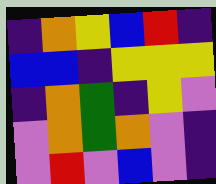[["indigo", "orange", "yellow", "blue", "red", "indigo"], ["blue", "blue", "indigo", "yellow", "yellow", "yellow"], ["indigo", "orange", "green", "indigo", "yellow", "violet"], ["violet", "orange", "green", "orange", "violet", "indigo"], ["violet", "red", "violet", "blue", "violet", "indigo"]]